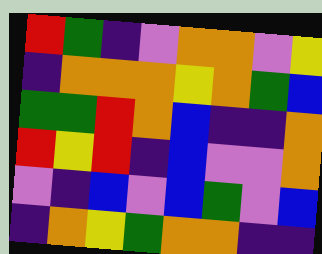[["red", "green", "indigo", "violet", "orange", "orange", "violet", "yellow"], ["indigo", "orange", "orange", "orange", "yellow", "orange", "green", "blue"], ["green", "green", "red", "orange", "blue", "indigo", "indigo", "orange"], ["red", "yellow", "red", "indigo", "blue", "violet", "violet", "orange"], ["violet", "indigo", "blue", "violet", "blue", "green", "violet", "blue"], ["indigo", "orange", "yellow", "green", "orange", "orange", "indigo", "indigo"]]